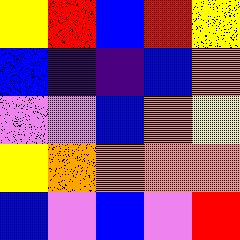[["yellow", "red", "blue", "red", "yellow"], ["blue", "indigo", "indigo", "blue", "orange"], ["violet", "violet", "blue", "orange", "yellow"], ["yellow", "orange", "orange", "orange", "orange"], ["blue", "violet", "blue", "violet", "red"]]